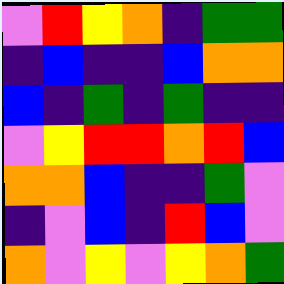[["violet", "red", "yellow", "orange", "indigo", "green", "green"], ["indigo", "blue", "indigo", "indigo", "blue", "orange", "orange"], ["blue", "indigo", "green", "indigo", "green", "indigo", "indigo"], ["violet", "yellow", "red", "red", "orange", "red", "blue"], ["orange", "orange", "blue", "indigo", "indigo", "green", "violet"], ["indigo", "violet", "blue", "indigo", "red", "blue", "violet"], ["orange", "violet", "yellow", "violet", "yellow", "orange", "green"]]